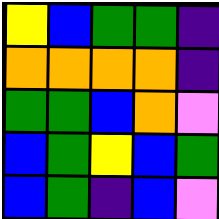[["yellow", "blue", "green", "green", "indigo"], ["orange", "orange", "orange", "orange", "indigo"], ["green", "green", "blue", "orange", "violet"], ["blue", "green", "yellow", "blue", "green"], ["blue", "green", "indigo", "blue", "violet"]]